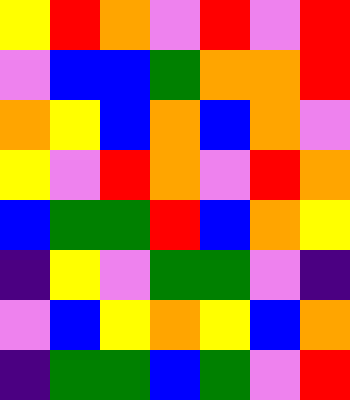[["yellow", "red", "orange", "violet", "red", "violet", "red"], ["violet", "blue", "blue", "green", "orange", "orange", "red"], ["orange", "yellow", "blue", "orange", "blue", "orange", "violet"], ["yellow", "violet", "red", "orange", "violet", "red", "orange"], ["blue", "green", "green", "red", "blue", "orange", "yellow"], ["indigo", "yellow", "violet", "green", "green", "violet", "indigo"], ["violet", "blue", "yellow", "orange", "yellow", "blue", "orange"], ["indigo", "green", "green", "blue", "green", "violet", "red"]]